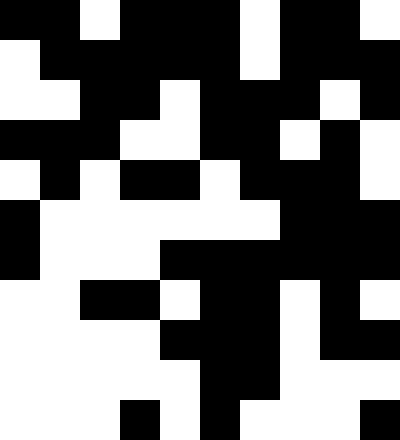[["black", "black", "white", "black", "black", "black", "white", "black", "black", "white"], ["white", "black", "black", "black", "black", "black", "white", "black", "black", "black"], ["white", "white", "black", "black", "white", "black", "black", "black", "white", "black"], ["black", "black", "black", "white", "white", "black", "black", "white", "black", "white"], ["white", "black", "white", "black", "black", "white", "black", "black", "black", "white"], ["black", "white", "white", "white", "white", "white", "white", "black", "black", "black"], ["black", "white", "white", "white", "black", "black", "black", "black", "black", "black"], ["white", "white", "black", "black", "white", "black", "black", "white", "black", "white"], ["white", "white", "white", "white", "black", "black", "black", "white", "black", "black"], ["white", "white", "white", "white", "white", "black", "black", "white", "white", "white"], ["white", "white", "white", "black", "white", "black", "white", "white", "white", "black"]]